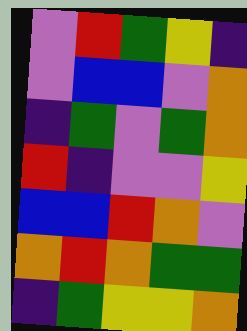[["violet", "red", "green", "yellow", "indigo"], ["violet", "blue", "blue", "violet", "orange"], ["indigo", "green", "violet", "green", "orange"], ["red", "indigo", "violet", "violet", "yellow"], ["blue", "blue", "red", "orange", "violet"], ["orange", "red", "orange", "green", "green"], ["indigo", "green", "yellow", "yellow", "orange"]]